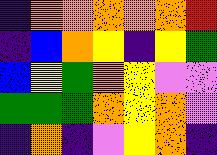[["indigo", "orange", "orange", "orange", "orange", "orange", "red"], ["indigo", "blue", "orange", "yellow", "indigo", "yellow", "green"], ["blue", "yellow", "green", "orange", "yellow", "violet", "violet"], ["green", "green", "green", "orange", "yellow", "orange", "violet"], ["indigo", "orange", "indigo", "violet", "yellow", "orange", "indigo"]]